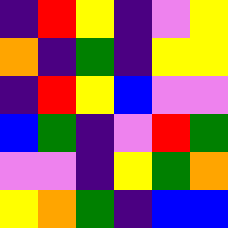[["indigo", "red", "yellow", "indigo", "violet", "yellow"], ["orange", "indigo", "green", "indigo", "yellow", "yellow"], ["indigo", "red", "yellow", "blue", "violet", "violet"], ["blue", "green", "indigo", "violet", "red", "green"], ["violet", "violet", "indigo", "yellow", "green", "orange"], ["yellow", "orange", "green", "indigo", "blue", "blue"]]